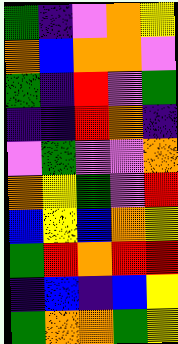[["green", "indigo", "violet", "orange", "yellow"], ["orange", "blue", "orange", "orange", "violet"], ["green", "indigo", "red", "violet", "green"], ["indigo", "indigo", "red", "orange", "indigo"], ["violet", "green", "violet", "violet", "orange"], ["orange", "yellow", "green", "violet", "red"], ["blue", "yellow", "blue", "orange", "yellow"], ["green", "red", "orange", "red", "red"], ["indigo", "blue", "indigo", "blue", "yellow"], ["green", "orange", "orange", "green", "yellow"]]